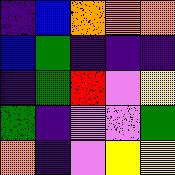[["indigo", "blue", "orange", "orange", "orange"], ["blue", "green", "indigo", "indigo", "indigo"], ["indigo", "green", "red", "violet", "yellow"], ["green", "indigo", "violet", "violet", "green"], ["orange", "indigo", "violet", "yellow", "yellow"]]